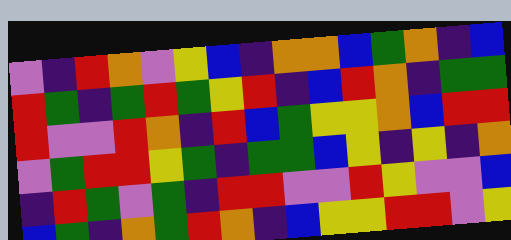[["violet", "indigo", "red", "orange", "violet", "yellow", "blue", "indigo", "orange", "orange", "blue", "green", "orange", "indigo", "blue"], ["red", "green", "indigo", "green", "red", "green", "yellow", "red", "indigo", "blue", "red", "orange", "indigo", "green", "green"], ["red", "violet", "violet", "red", "orange", "indigo", "red", "blue", "green", "yellow", "yellow", "orange", "blue", "red", "red"], ["violet", "green", "red", "red", "yellow", "green", "indigo", "green", "green", "blue", "yellow", "indigo", "yellow", "indigo", "orange"], ["indigo", "red", "green", "violet", "green", "indigo", "red", "red", "violet", "violet", "red", "yellow", "violet", "violet", "blue"], ["blue", "green", "indigo", "orange", "green", "red", "orange", "indigo", "blue", "yellow", "yellow", "red", "red", "violet", "yellow"]]